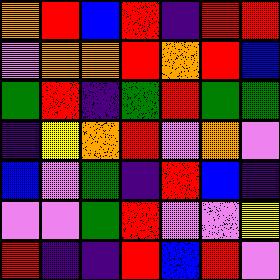[["orange", "red", "blue", "red", "indigo", "red", "red"], ["violet", "orange", "orange", "red", "orange", "red", "blue"], ["green", "red", "indigo", "green", "red", "green", "green"], ["indigo", "yellow", "orange", "red", "violet", "orange", "violet"], ["blue", "violet", "green", "indigo", "red", "blue", "indigo"], ["violet", "violet", "green", "red", "violet", "violet", "yellow"], ["red", "indigo", "indigo", "red", "blue", "red", "violet"]]